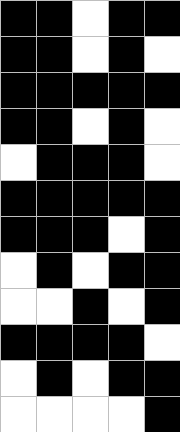[["black", "black", "white", "black", "black"], ["black", "black", "white", "black", "white"], ["black", "black", "black", "black", "black"], ["black", "black", "white", "black", "white"], ["white", "black", "black", "black", "white"], ["black", "black", "black", "black", "black"], ["black", "black", "black", "white", "black"], ["white", "black", "white", "black", "black"], ["white", "white", "black", "white", "black"], ["black", "black", "black", "black", "white"], ["white", "black", "white", "black", "black"], ["white", "white", "white", "white", "black"]]